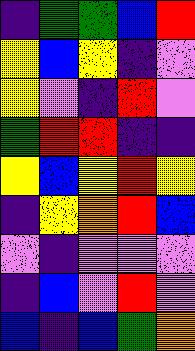[["indigo", "green", "green", "blue", "red"], ["yellow", "blue", "yellow", "indigo", "violet"], ["yellow", "violet", "indigo", "red", "violet"], ["green", "red", "red", "indigo", "indigo"], ["yellow", "blue", "yellow", "red", "yellow"], ["indigo", "yellow", "orange", "red", "blue"], ["violet", "indigo", "violet", "violet", "violet"], ["indigo", "blue", "violet", "red", "violet"], ["blue", "indigo", "blue", "green", "orange"]]